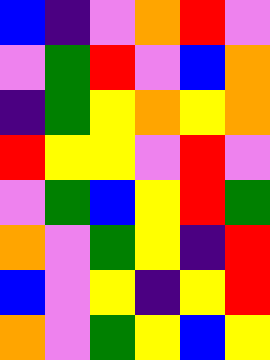[["blue", "indigo", "violet", "orange", "red", "violet"], ["violet", "green", "red", "violet", "blue", "orange"], ["indigo", "green", "yellow", "orange", "yellow", "orange"], ["red", "yellow", "yellow", "violet", "red", "violet"], ["violet", "green", "blue", "yellow", "red", "green"], ["orange", "violet", "green", "yellow", "indigo", "red"], ["blue", "violet", "yellow", "indigo", "yellow", "red"], ["orange", "violet", "green", "yellow", "blue", "yellow"]]